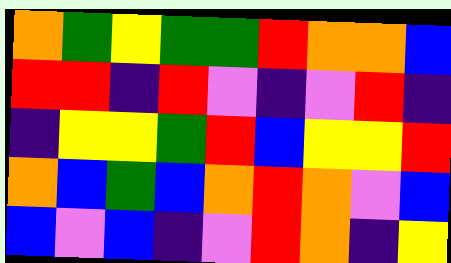[["orange", "green", "yellow", "green", "green", "red", "orange", "orange", "blue"], ["red", "red", "indigo", "red", "violet", "indigo", "violet", "red", "indigo"], ["indigo", "yellow", "yellow", "green", "red", "blue", "yellow", "yellow", "red"], ["orange", "blue", "green", "blue", "orange", "red", "orange", "violet", "blue"], ["blue", "violet", "blue", "indigo", "violet", "red", "orange", "indigo", "yellow"]]